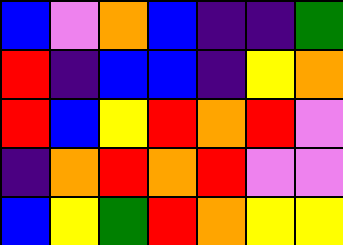[["blue", "violet", "orange", "blue", "indigo", "indigo", "green"], ["red", "indigo", "blue", "blue", "indigo", "yellow", "orange"], ["red", "blue", "yellow", "red", "orange", "red", "violet"], ["indigo", "orange", "red", "orange", "red", "violet", "violet"], ["blue", "yellow", "green", "red", "orange", "yellow", "yellow"]]